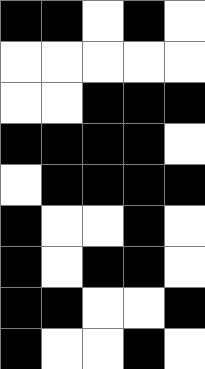[["black", "black", "white", "black", "white"], ["white", "white", "white", "white", "white"], ["white", "white", "black", "black", "black"], ["black", "black", "black", "black", "white"], ["white", "black", "black", "black", "black"], ["black", "white", "white", "black", "white"], ["black", "white", "black", "black", "white"], ["black", "black", "white", "white", "black"], ["black", "white", "white", "black", "white"]]